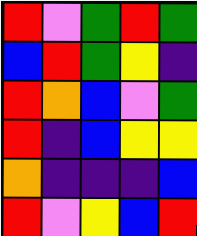[["red", "violet", "green", "red", "green"], ["blue", "red", "green", "yellow", "indigo"], ["red", "orange", "blue", "violet", "green"], ["red", "indigo", "blue", "yellow", "yellow"], ["orange", "indigo", "indigo", "indigo", "blue"], ["red", "violet", "yellow", "blue", "red"]]